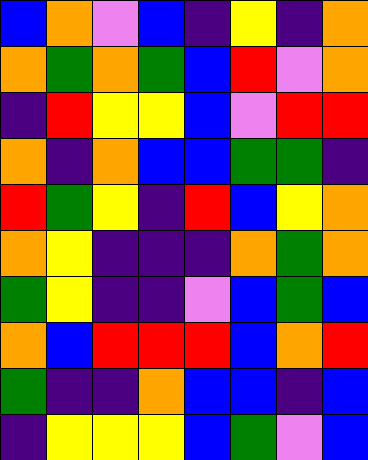[["blue", "orange", "violet", "blue", "indigo", "yellow", "indigo", "orange"], ["orange", "green", "orange", "green", "blue", "red", "violet", "orange"], ["indigo", "red", "yellow", "yellow", "blue", "violet", "red", "red"], ["orange", "indigo", "orange", "blue", "blue", "green", "green", "indigo"], ["red", "green", "yellow", "indigo", "red", "blue", "yellow", "orange"], ["orange", "yellow", "indigo", "indigo", "indigo", "orange", "green", "orange"], ["green", "yellow", "indigo", "indigo", "violet", "blue", "green", "blue"], ["orange", "blue", "red", "red", "red", "blue", "orange", "red"], ["green", "indigo", "indigo", "orange", "blue", "blue", "indigo", "blue"], ["indigo", "yellow", "yellow", "yellow", "blue", "green", "violet", "blue"]]